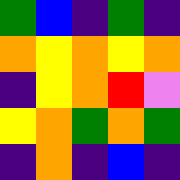[["green", "blue", "indigo", "green", "indigo"], ["orange", "yellow", "orange", "yellow", "orange"], ["indigo", "yellow", "orange", "red", "violet"], ["yellow", "orange", "green", "orange", "green"], ["indigo", "orange", "indigo", "blue", "indigo"]]